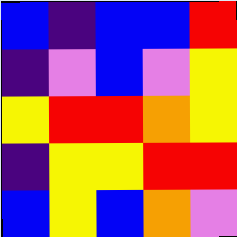[["blue", "indigo", "blue", "blue", "red"], ["indigo", "violet", "blue", "violet", "yellow"], ["yellow", "red", "red", "orange", "yellow"], ["indigo", "yellow", "yellow", "red", "red"], ["blue", "yellow", "blue", "orange", "violet"]]